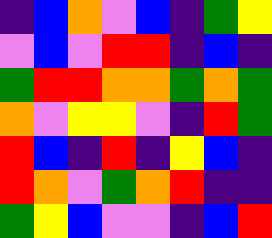[["indigo", "blue", "orange", "violet", "blue", "indigo", "green", "yellow"], ["violet", "blue", "violet", "red", "red", "indigo", "blue", "indigo"], ["green", "red", "red", "orange", "orange", "green", "orange", "green"], ["orange", "violet", "yellow", "yellow", "violet", "indigo", "red", "green"], ["red", "blue", "indigo", "red", "indigo", "yellow", "blue", "indigo"], ["red", "orange", "violet", "green", "orange", "red", "indigo", "indigo"], ["green", "yellow", "blue", "violet", "violet", "indigo", "blue", "red"]]